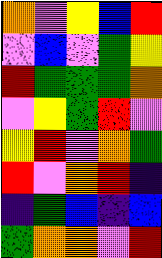[["orange", "violet", "yellow", "blue", "red"], ["violet", "blue", "violet", "green", "yellow"], ["red", "green", "green", "green", "orange"], ["violet", "yellow", "green", "red", "violet"], ["yellow", "red", "violet", "orange", "green"], ["red", "violet", "orange", "red", "indigo"], ["indigo", "green", "blue", "indigo", "blue"], ["green", "orange", "orange", "violet", "red"]]